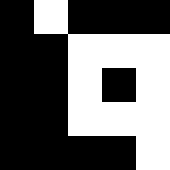[["black", "white", "black", "black", "black"], ["black", "black", "white", "white", "white"], ["black", "black", "white", "black", "white"], ["black", "black", "white", "white", "white"], ["black", "black", "black", "black", "white"]]